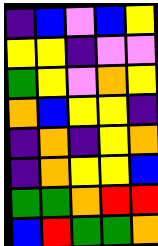[["indigo", "blue", "violet", "blue", "yellow"], ["yellow", "yellow", "indigo", "violet", "violet"], ["green", "yellow", "violet", "orange", "yellow"], ["orange", "blue", "yellow", "yellow", "indigo"], ["indigo", "orange", "indigo", "yellow", "orange"], ["indigo", "orange", "yellow", "yellow", "blue"], ["green", "green", "orange", "red", "red"], ["blue", "red", "green", "green", "orange"]]